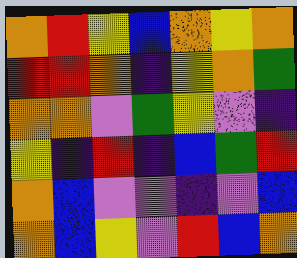[["orange", "red", "yellow", "blue", "orange", "yellow", "orange"], ["red", "red", "orange", "indigo", "yellow", "orange", "green"], ["orange", "orange", "violet", "green", "yellow", "violet", "indigo"], ["yellow", "indigo", "red", "indigo", "blue", "green", "red"], ["orange", "blue", "violet", "violet", "indigo", "violet", "blue"], ["orange", "blue", "yellow", "violet", "red", "blue", "orange"]]